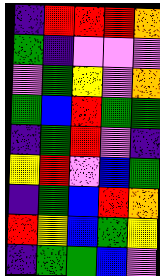[["indigo", "red", "red", "red", "orange"], ["green", "indigo", "violet", "violet", "violet"], ["violet", "green", "yellow", "violet", "orange"], ["green", "blue", "red", "green", "green"], ["indigo", "green", "red", "violet", "indigo"], ["yellow", "red", "violet", "blue", "green"], ["indigo", "green", "blue", "red", "orange"], ["red", "yellow", "blue", "green", "yellow"], ["indigo", "green", "green", "blue", "violet"]]